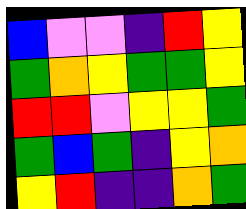[["blue", "violet", "violet", "indigo", "red", "yellow"], ["green", "orange", "yellow", "green", "green", "yellow"], ["red", "red", "violet", "yellow", "yellow", "green"], ["green", "blue", "green", "indigo", "yellow", "orange"], ["yellow", "red", "indigo", "indigo", "orange", "green"]]